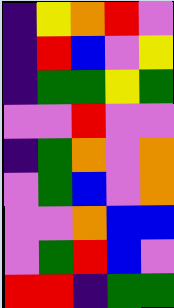[["indigo", "yellow", "orange", "red", "violet"], ["indigo", "red", "blue", "violet", "yellow"], ["indigo", "green", "green", "yellow", "green"], ["violet", "violet", "red", "violet", "violet"], ["indigo", "green", "orange", "violet", "orange"], ["violet", "green", "blue", "violet", "orange"], ["violet", "violet", "orange", "blue", "blue"], ["violet", "green", "red", "blue", "violet"], ["red", "red", "indigo", "green", "green"]]